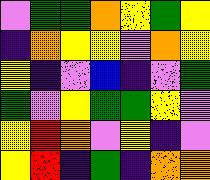[["violet", "green", "green", "orange", "yellow", "green", "yellow"], ["indigo", "orange", "yellow", "yellow", "violet", "orange", "yellow"], ["yellow", "indigo", "violet", "blue", "indigo", "violet", "green"], ["green", "violet", "yellow", "green", "green", "yellow", "violet"], ["yellow", "red", "orange", "violet", "yellow", "indigo", "violet"], ["yellow", "red", "indigo", "green", "indigo", "orange", "orange"]]